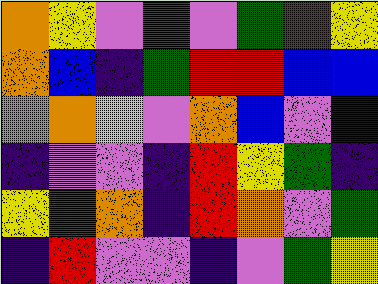[["orange", "yellow", "violet", "red", "violet", "green", "red", "yellow"], ["orange", "blue", "indigo", "green", "red", "red", "blue", "blue"], ["violet", "orange", "yellow", "violet", "orange", "blue", "violet", "indigo"], ["indigo", "violet", "violet", "indigo", "red", "yellow", "green", "indigo"], ["yellow", "red", "orange", "indigo", "red", "orange", "violet", "green"], ["indigo", "red", "violet", "violet", "indigo", "violet", "green", "yellow"]]